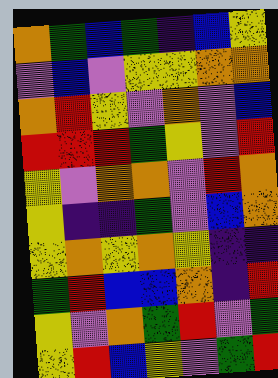[["orange", "green", "blue", "green", "indigo", "blue", "yellow"], ["violet", "blue", "violet", "yellow", "yellow", "orange", "orange"], ["orange", "red", "yellow", "violet", "orange", "violet", "blue"], ["red", "red", "red", "green", "yellow", "violet", "red"], ["yellow", "violet", "orange", "orange", "violet", "red", "orange"], ["yellow", "indigo", "indigo", "green", "violet", "blue", "orange"], ["yellow", "orange", "yellow", "orange", "yellow", "indigo", "indigo"], ["green", "red", "blue", "blue", "orange", "indigo", "red"], ["yellow", "violet", "orange", "green", "red", "violet", "green"], ["yellow", "red", "blue", "yellow", "violet", "green", "red"]]